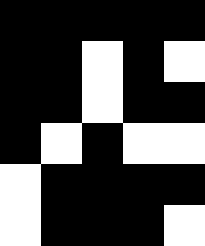[["black", "black", "black", "black", "black"], ["black", "black", "white", "black", "white"], ["black", "black", "white", "black", "black"], ["black", "white", "black", "white", "white"], ["white", "black", "black", "black", "black"], ["white", "black", "black", "black", "white"]]